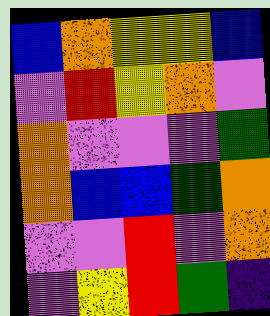[["blue", "orange", "yellow", "yellow", "blue"], ["violet", "red", "yellow", "orange", "violet"], ["orange", "violet", "violet", "violet", "green"], ["orange", "blue", "blue", "green", "orange"], ["violet", "violet", "red", "violet", "orange"], ["violet", "yellow", "red", "green", "indigo"]]